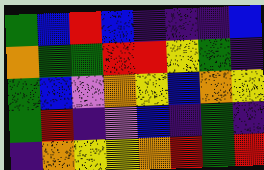[["green", "blue", "red", "blue", "indigo", "indigo", "indigo", "blue"], ["orange", "green", "green", "red", "red", "yellow", "green", "indigo"], ["green", "blue", "violet", "orange", "yellow", "blue", "orange", "yellow"], ["green", "red", "indigo", "violet", "blue", "indigo", "green", "indigo"], ["indigo", "orange", "yellow", "yellow", "orange", "red", "green", "red"]]